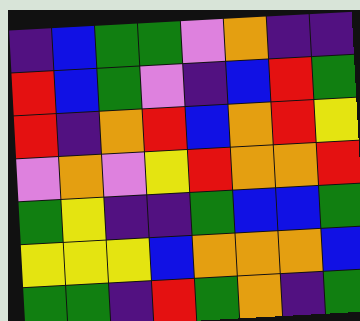[["indigo", "blue", "green", "green", "violet", "orange", "indigo", "indigo"], ["red", "blue", "green", "violet", "indigo", "blue", "red", "green"], ["red", "indigo", "orange", "red", "blue", "orange", "red", "yellow"], ["violet", "orange", "violet", "yellow", "red", "orange", "orange", "red"], ["green", "yellow", "indigo", "indigo", "green", "blue", "blue", "green"], ["yellow", "yellow", "yellow", "blue", "orange", "orange", "orange", "blue"], ["green", "green", "indigo", "red", "green", "orange", "indigo", "green"]]